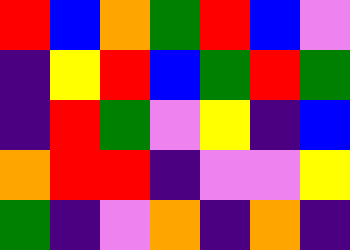[["red", "blue", "orange", "green", "red", "blue", "violet"], ["indigo", "yellow", "red", "blue", "green", "red", "green"], ["indigo", "red", "green", "violet", "yellow", "indigo", "blue"], ["orange", "red", "red", "indigo", "violet", "violet", "yellow"], ["green", "indigo", "violet", "orange", "indigo", "orange", "indigo"]]